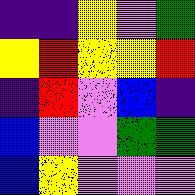[["indigo", "indigo", "yellow", "violet", "green"], ["yellow", "red", "yellow", "yellow", "red"], ["indigo", "red", "violet", "blue", "indigo"], ["blue", "violet", "violet", "green", "green"], ["blue", "yellow", "violet", "violet", "violet"]]